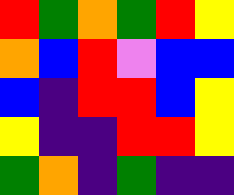[["red", "green", "orange", "green", "red", "yellow"], ["orange", "blue", "red", "violet", "blue", "blue"], ["blue", "indigo", "red", "red", "blue", "yellow"], ["yellow", "indigo", "indigo", "red", "red", "yellow"], ["green", "orange", "indigo", "green", "indigo", "indigo"]]